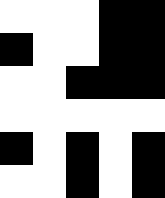[["white", "white", "white", "black", "black"], ["black", "white", "white", "black", "black"], ["white", "white", "black", "black", "black"], ["white", "white", "white", "white", "white"], ["black", "white", "black", "white", "black"], ["white", "white", "black", "white", "black"]]